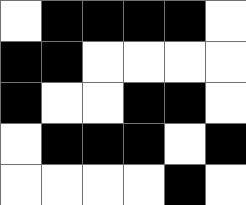[["white", "black", "black", "black", "black", "white"], ["black", "black", "white", "white", "white", "white"], ["black", "white", "white", "black", "black", "white"], ["white", "black", "black", "black", "white", "black"], ["white", "white", "white", "white", "black", "white"]]